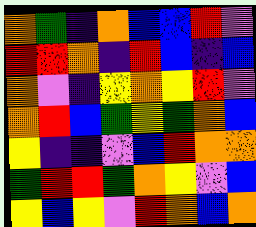[["orange", "green", "indigo", "orange", "blue", "blue", "red", "violet"], ["red", "red", "orange", "indigo", "red", "blue", "indigo", "blue"], ["orange", "violet", "indigo", "yellow", "orange", "yellow", "red", "violet"], ["orange", "red", "blue", "green", "yellow", "green", "orange", "blue"], ["yellow", "indigo", "indigo", "violet", "blue", "red", "orange", "orange"], ["green", "red", "red", "green", "orange", "yellow", "violet", "blue"], ["yellow", "blue", "yellow", "violet", "red", "orange", "blue", "orange"]]